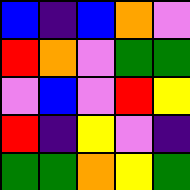[["blue", "indigo", "blue", "orange", "violet"], ["red", "orange", "violet", "green", "green"], ["violet", "blue", "violet", "red", "yellow"], ["red", "indigo", "yellow", "violet", "indigo"], ["green", "green", "orange", "yellow", "green"]]